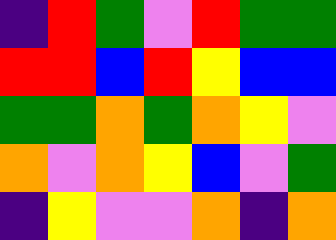[["indigo", "red", "green", "violet", "red", "green", "green"], ["red", "red", "blue", "red", "yellow", "blue", "blue"], ["green", "green", "orange", "green", "orange", "yellow", "violet"], ["orange", "violet", "orange", "yellow", "blue", "violet", "green"], ["indigo", "yellow", "violet", "violet", "orange", "indigo", "orange"]]